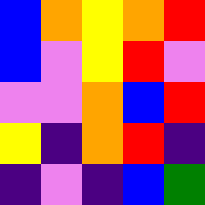[["blue", "orange", "yellow", "orange", "red"], ["blue", "violet", "yellow", "red", "violet"], ["violet", "violet", "orange", "blue", "red"], ["yellow", "indigo", "orange", "red", "indigo"], ["indigo", "violet", "indigo", "blue", "green"]]